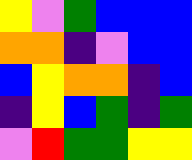[["yellow", "violet", "green", "blue", "blue", "blue"], ["orange", "orange", "indigo", "violet", "blue", "blue"], ["blue", "yellow", "orange", "orange", "indigo", "blue"], ["indigo", "yellow", "blue", "green", "indigo", "green"], ["violet", "red", "green", "green", "yellow", "yellow"]]